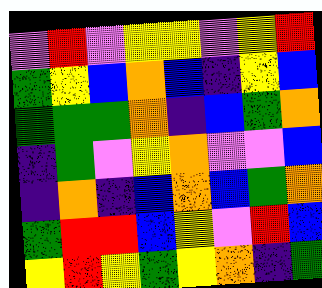[["violet", "red", "violet", "yellow", "yellow", "violet", "yellow", "red"], ["green", "yellow", "blue", "orange", "blue", "indigo", "yellow", "blue"], ["green", "green", "green", "orange", "indigo", "blue", "green", "orange"], ["indigo", "green", "violet", "yellow", "orange", "violet", "violet", "blue"], ["indigo", "orange", "indigo", "blue", "orange", "blue", "green", "orange"], ["green", "red", "red", "blue", "yellow", "violet", "red", "blue"], ["yellow", "red", "yellow", "green", "yellow", "orange", "indigo", "green"]]